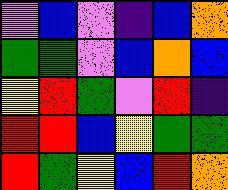[["violet", "blue", "violet", "indigo", "blue", "orange"], ["green", "green", "violet", "blue", "orange", "blue"], ["yellow", "red", "green", "violet", "red", "indigo"], ["red", "red", "blue", "yellow", "green", "green"], ["red", "green", "yellow", "blue", "red", "orange"]]